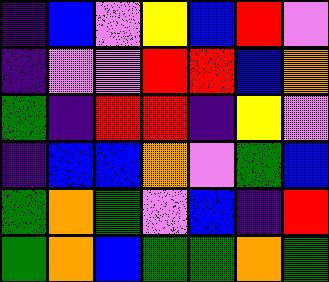[["indigo", "blue", "violet", "yellow", "blue", "red", "violet"], ["indigo", "violet", "violet", "red", "red", "blue", "orange"], ["green", "indigo", "red", "red", "indigo", "yellow", "violet"], ["indigo", "blue", "blue", "orange", "violet", "green", "blue"], ["green", "orange", "green", "violet", "blue", "indigo", "red"], ["green", "orange", "blue", "green", "green", "orange", "green"]]